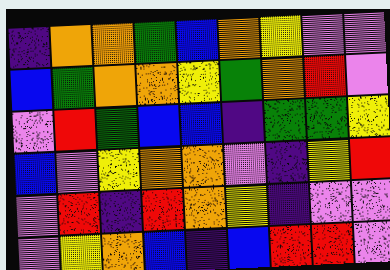[["indigo", "orange", "orange", "green", "blue", "orange", "yellow", "violet", "violet"], ["blue", "green", "orange", "orange", "yellow", "green", "orange", "red", "violet"], ["violet", "red", "green", "blue", "blue", "indigo", "green", "green", "yellow"], ["blue", "violet", "yellow", "orange", "orange", "violet", "indigo", "yellow", "red"], ["violet", "red", "indigo", "red", "orange", "yellow", "indigo", "violet", "violet"], ["violet", "yellow", "orange", "blue", "indigo", "blue", "red", "red", "violet"]]